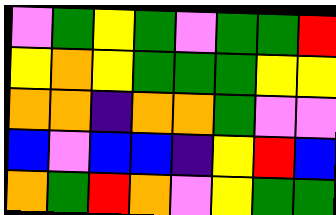[["violet", "green", "yellow", "green", "violet", "green", "green", "red"], ["yellow", "orange", "yellow", "green", "green", "green", "yellow", "yellow"], ["orange", "orange", "indigo", "orange", "orange", "green", "violet", "violet"], ["blue", "violet", "blue", "blue", "indigo", "yellow", "red", "blue"], ["orange", "green", "red", "orange", "violet", "yellow", "green", "green"]]